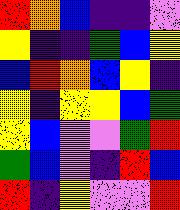[["red", "orange", "blue", "indigo", "indigo", "violet"], ["yellow", "indigo", "indigo", "green", "blue", "yellow"], ["blue", "red", "orange", "blue", "yellow", "indigo"], ["yellow", "indigo", "yellow", "yellow", "blue", "green"], ["yellow", "blue", "violet", "violet", "green", "red"], ["green", "blue", "violet", "indigo", "red", "blue"], ["red", "indigo", "yellow", "violet", "violet", "red"]]